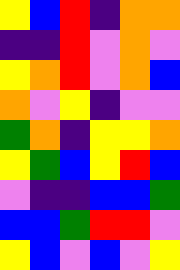[["yellow", "blue", "red", "indigo", "orange", "orange"], ["indigo", "indigo", "red", "violet", "orange", "violet"], ["yellow", "orange", "red", "violet", "orange", "blue"], ["orange", "violet", "yellow", "indigo", "violet", "violet"], ["green", "orange", "indigo", "yellow", "yellow", "orange"], ["yellow", "green", "blue", "yellow", "red", "blue"], ["violet", "indigo", "indigo", "blue", "blue", "green"], ["blue", "blue", "green", "red", "red", "violet"], ["yellow", "blue", "violet", "blue", "violet", "yellow"]]